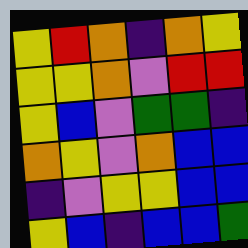[["yellow", "red", "orange", "indigo", "orange", "yellow"], ["yellow", "yellow", "orange", "violet", "red", "red"], ["yellow", "blue", "violet", "green", "green", "indigo"], ["orange", "yellow", "violet", "orange", "blue", "blue"], ["indigo", "violet", "yellow", "yellow", "blue", "blue"], ["yellow", "blue", "indigo", "blue", "blue", "green"]]